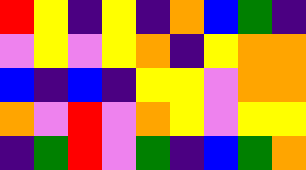[["red", "yellow", "indigo", "yellow", "indigo", "orange", "blue", "green", "indigo"], ["violet", "yellow", "violet", "yellow", "orange", "indigo", "yellow", "orange", "orange"], ["blue", "indigo", "blue", "indigo", "yellow", "yellow", "violet", "orange", "orange"], ["orange", "violet", "red", "violet", "orange", "yellow", "violet", "yellow", "yellow"], ["indigo", "green", "red", "violet", "green", "indigo", "blue", "green", "orange"]]